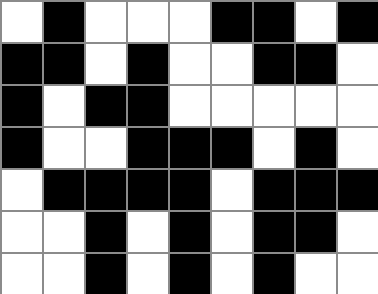[["white", "black", "white", "white", "white", "black", "black", "white", "black"], ["black", "black", "white", "black", "white", "white", "black", "black", "white"], ["black", "white", "black", "black", "white", "white", "white", "white", "white"], ["black", "white", "white", "black", "black", "black", "white", "black", "white"], ["white", "black", "black", "black", "black", "white", "black", "black", "black"], ["white", "white", "black", "white", "black", "white", "black", "black", "white"], ["white", "white", "black", "white", "black", "white", "black", "white", "white"]]